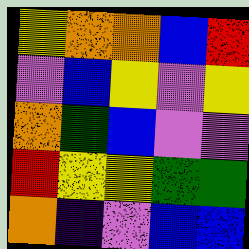[["yellow", "orange", "orange", "blue", "red"], ["violet", "blue", "yellow", "violet", "yellow"], ["orange", "green", "blue", "violet", "violet"], ["red", "yellow", "yellow", "green", "green"], ["orange", "indigo", "violet", "blue", "blue"]]